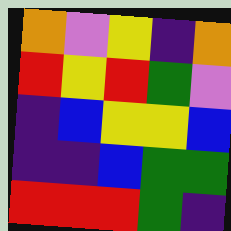[["orange", "violet", "yellow", "indigo", "orange"], ["red", "yellow", "red", "green", "violet"], ["indigo", "blue", "yellow", "yellow", "blue"], ["indigo", "indigo", "blue", "green", "green"], ["red", "red", "red", "green", "indigo"]]